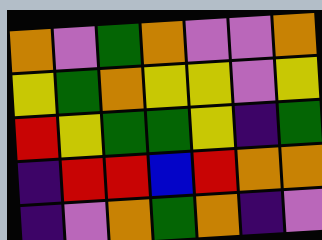[["orange", "violet", "green", "orange", "violet", "violet", "orange"], ["yellow", "green", "orange", "yellow", "yellow", "violet", "yellow"], ["red", "yellow", "green", "green", "yellow", "indigo", "green"], ["indigo", "red", "red", "blue", "red", "orange", "orange"], ["indigo", "violet", "orange", "green", "orange", "indigo", "violet"]]